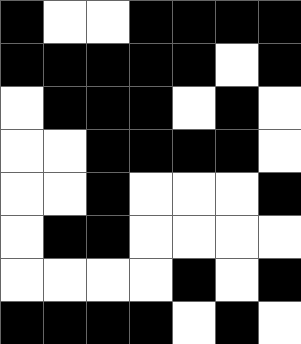[["black", "white", "white", "black", "black", "black", "black"], ["black", "black", "black", "black", "black", "white", "black"], ["white", "black", "black", "black", "white", "black", "white"], ["white", "white", "black", "black", "black", "black", "white"], ["white", "white", "black", "white", "white", "white", "black"], ["white", "black", "black", "white", "white", "white", "white"], ["white", "white", "white", "white", "black", "white", "black"], ["black", "black", "black", "black", "white", "black", "white"]]